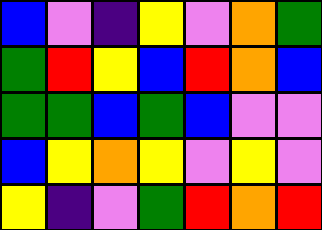[["blue", "violet", "indigo", "yellow", "violet", "orange", "green"], ["green", "red", "yellow", "blue", "red", "orange", "blue"], ["green", "green", "blue", "green", "blue", "violet", "violet"], ["blue", "yellow", "orange", "yellow", "violet", "yellow", "violet"], ["yellow", "indigo", "violet", "green", "red", "orange", "red"]]